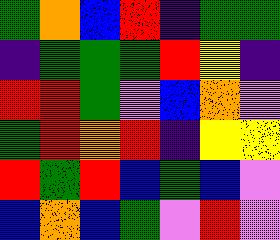[["green", "orange", "blue", "red", "indigo", "green", "green"], ["indigo", "green", "green", "green", "red", "yellow", "indigo"], ["red", "red", "green", "violet", "blue", "orange", "violet"], ["green", "red", "orange", "red", "indigo", "yellow", "yellow"], ["red", "green", "red", "blue", "green", "blue", "violet"], ["blue", "orange", "blue", "green", "violet", "red", "violet"]]